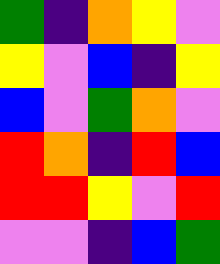[["green", "indigo", "orange", "yellow", "violet"], ["yellow", "violet", "blue", "indigo", "yellow"], ["blue", "violet", "green", "orange", "violet"], ["red", "orange", "indigo", "red", "blue"], ["red", "red", "yellow", "violet", "red"], ["violet", "violet", "indigo", "blue", "green"]]